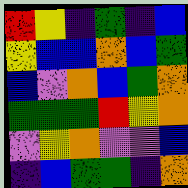[["red", "yellow", "indigo", "green", "indigo", "blue"], ["yellow", "blue", "blue", "orange", "blue", "green"], ["blue", "violet", "orange", "blue", "green", "orange"], ["green", "green", "green", "red", "yellow", "orange"], ["violet", "yellow", "orange", "violet", "violet", "blue"], ["indigo", "blue", "green", "green", "indigo", "orange"]]